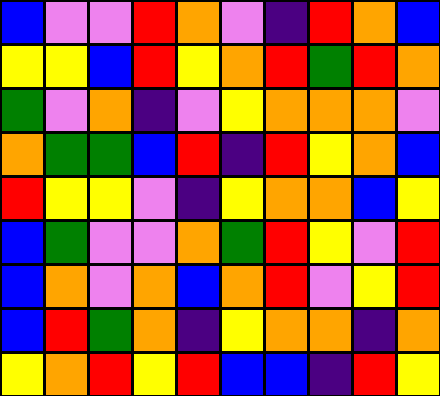[["blue", "violet", "violet", "red", "orange", "violet", "indigo", "red", "orange", "blue"], ["yellow", "yellow", "blue", "red", "yellow", "orange", "red", "green", "red", "orange"], ["green", "violet", "orange", "indigo", "violet", "yellow", "orange", "orange", "orange", "violet"], ["orange", "green", "green", "blue", "red", "indigo", "red", "yellow", "orange", "blue"], ["red", "yellow", "yellow", "violet", "indigo", "yellow", "orange", "orange", "blue", "yellow"], ["blue", "green", "violet", "violet", "orange", "green", "red", "yellow", "violet", "red"], ["blue", "orange", "violet", "orange", "blue", "orange", "red", "violet", "yellow", "red"], ["blue", "red", "green", "orange", "indigo", "yellow", "orange", "orange", "indigo", "orange"], ["yellow", "orange", "red", "yellow", "red", "blue", "blue", "indigo", "red", "yellow"]]